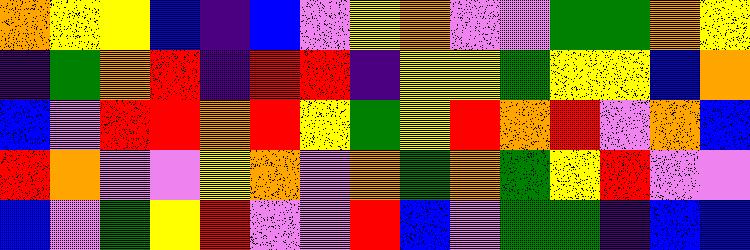[["orange", "yellow", "yellow", "blue", "indigo", "blue", "violet", "yellow", "orange", "violet", "violet", "green", "green", "orange", "yellow"], ["indigo", "green", "orange", "red", "indigo", "red", "red", "indigo", "yellow", "yellow", "green", "yellow", "yellow", "blue", "orange"], ["blue", "violet", "red", "red", "orange", "red", "yellow", "green", "yellow", "red", "orange", "red", "violet", "orange", "blue"], ["red", "orange", "violet", "violet", "yellow", "orange", "violet", "orange", "green", "orange", "green", "yellow", "red", "violet", "violet"], ["blue", "violet", "green", "yellow", "red", "violet", "violet", "red", "blue", "violet", "green", "green", "indigo", "blue", "blue"]]